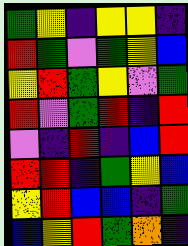[["green", "yellow", "indigo", "yellow", "yellow", "indigo"], ["red", "green", "violet", "green", "yellow", "blue"], ["yellow", "red", "green", "yellow", "violet", "green"], ["red", "violet", "green", "red", "indigo", "red"], ["violet", "indigo", "red", "indigo", "blue", "red"], ["red", "red", "indigo", "green", "yellow", "blue"], ["yellow", "red", "blue", "blue", "indigo", "green"], ["blue", "yellow", "red", "green", "orange", "indigo"]]